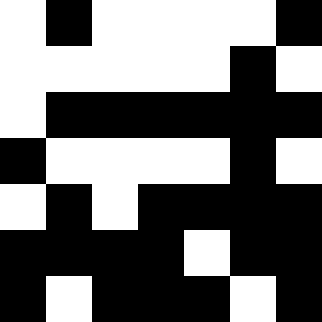[["white", "black", "white", "white", "white", "white", "black"], ["white", "white", "white", "white", "white", "black", "white"], ["white", "black", "black", "black", "black", "black", "black"], ["black", "white", "white", "white", "white", "black", "white"], ["white", "black", "white", "black", "black", "black", "black"], ["black", "black", "black", "black", "white", "black", "black"], ["black", "white", "black", "black", "black", "white", "black"]]